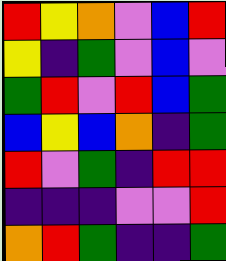[["red", "yellow", "orange", "violet", "blue", "red"], ["yellow", "indigo", "green", "violet", "blue", "violet"], ["green", "red", "violet", "red", "blue", "green"], ["blue", "yellow", "blue", "orange", "indigo", "green"], ["red", "violet", "green", "indigo", "red", "red"], ["indigo", "indigo", "indigo", "violet", "violet", "red"], ["orange", "red", "green", "indigo", "indigo", "green"]]